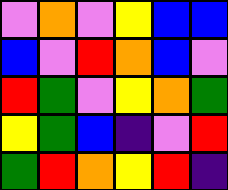[["violet", "orange", "violet", "yellow", "blue", "blue"], ["blue", "violet", "red", "orange", "blue", "violet"], ["red", "green", "violet", "yellow", "orange", "green"], ["yellow", "green", "blue", "indigo", "violet", "red"], ["green", "red", "orange", "yellow", "red", "indigo"]]